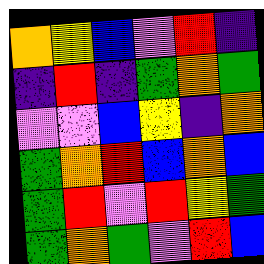[["orange", "yellow", "blue", "violet", "red", "indigo"], ["indigo", "red", "indigo", "green", "orange", "green"], ["violet", "violet", "blue", "yellow", "indigo", "orange"], ["green", "orange", "red", "blue", "orange", "blue"], ["green", "red", "violet", "red", "yellow", "green"], ["green", "orange", "green", "violet", "red", "blue"]]